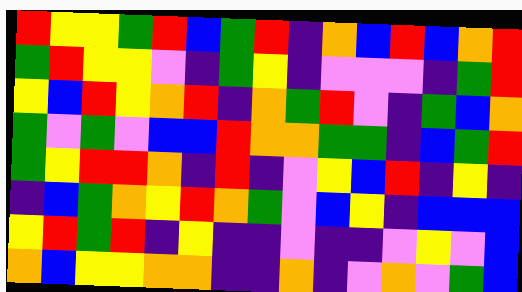[["red", "yellow", "yellow", "green", "red", "blue", "green", "red", "indigo", "orange", "blue", "red", "blue", "orange", "red"], ["green", "red", "yellow", "yellow", "violet", "indigo", "green", "yellow", "indigo", "violet", "violet", "violet", "indigo", "green", "red"], ["yellow", "blue", "red", "yellow", "orange", "red", "indigo", "orange", "green", "red", "violet", "indigo", "green", "blue", "orange"], ["green", "violet", "green", "violet", "blue", "blue", "red", "orange", "orange", "green", "green", "indigo", "blue", "green", "red"], ["green", "yellow", "red", "red", "orange", "indigo", "red", "indigo", "violet", "yellow", "blue", "red", "indigo", "yellow", "indigo"], ["indigo", "blue", "green", "orange", "yellow", "red", "orange", "green", "violet", "blue", "yellow", "indigo", "blue", "blue", "blue"], ["yellow", "red", "green", "red", "indigo", "yellow", "indigo", "indigo", "violet", "indigo", "indigo", "violet", "yellow", "violet", "blue"], ["orange", "blue", "yellow", "yellow", "orange", "orange", "indigo", "indigo", "orange", "indigo", "violet", "orange", "violet", "green", "blue"]]